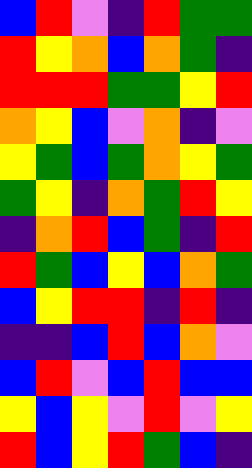[["blue", "red", "violet", "indigo", "red", "green", "green"], ["red", "yellow", "orange", "blue", "orange", "green", "indigo"], ["red", "red", "red", "green", "green", "yellow", "red"], ["orange", "yellow", "blue", "violet", "orange", "indigo", "violet"], ["yellow", "green", "blue", "green", "orange", "yellow", "green"], ["green", "yellow", "indigo", "orange", "green", "red", "yellow"], ["indigo", "orange", "red", "blue", "green", "indigo", "red"], ["red", "green", "blue", "yellow", "blue", "orange", "green"], ["blue", "yellow", "red", "red", "indigo", "red", "indigo"], ["indigo", "indigo", "blue", "red", "blue", "orange", "violet"], ["blue", "red", "violet", "blue", "red", "blue", "blue"], ["yellow", "blue", "yellow", "violet", "red", "violet", "yellow"], ["red", "blue", "yellow", "red", "green", "blue", "indigo"]]